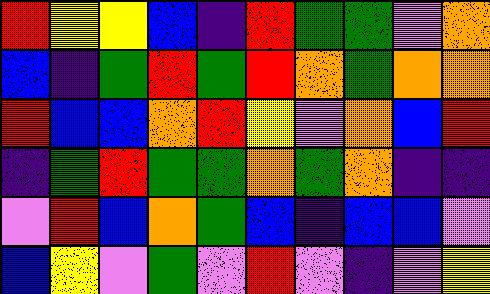[["red", "yellow", "yellow", "blue", "indigo", "red", "green", "green", "violet", "orange"], ["blue", "indigo", "green", "red", "green", "red", "orange", "green", "orange", "orange"], ["red", "blue", "blue", "orange", "red", "yellow", "violet", "orange", "blue", "red"], ["indigo", "green", "red", "green", "green", "orange", "green", "orange", "indigo", "indigo"], ["violet", "red", "blue", "orange", "green", "blue", "indigo", "blue", "blue", "violet"], ["blue", "yellow", "violet", "green", "violet", "red", "violet", "indigo", "violet", "yellow"]]